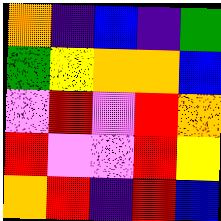[["orange", "indigo", "blue", "indigo", "green"], ["green", "yellow", "orange", "orange", "blue"], ["violet", "red", "violet", "red", "orange"], ["red", "violet", "violet", "red", "yellow"], ["orange", "red", "indigo", "red", "blue"]]